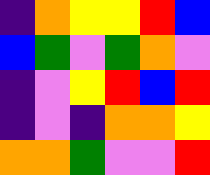[["indigo", "orange", "yellow", "yellow", "red", "blue"], ["blue", "green", "violet", "green", "orange", "violet"], ["indigo", "violet", "yellow", "red", "blue", "red"], ["indigo", "violet", "indigo", "orange", "orange", "yellow"], ["orange", "orange", "green", "violet", "violet", "red"]]